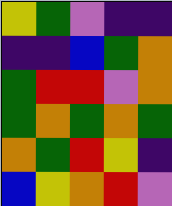[["yellow", "green", "violet", "indigo", "indigo"], ["indigo", "indigo", "blue", "green", "orange"], ["green", "red", "red", "violet", "orange"], ["green", "orange", "green", "orange", "green"], ["orange", "green", "red", "yellow", "indigo"], ["blue", "yellow", "orange", "red", "violet"]]